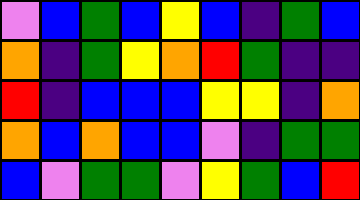[["violet", "blue", "green", "blue", "yellow", "blue", "indigo", "green", "blue"], ["orange", "indigo", "green", "yellow", "orange", "red", "green", "indigo", "indigo"], ["red", "indigo", "blue", "blue", "blue", "yellow", "yellow", "indigo", "orange"], ["orange", "blue", "orange", "blue", "blue", "violet", "indigo", "green", "green"], ["blue", "violet", "green", "green", "violet", "yellow", "green", "blue", "red"]]